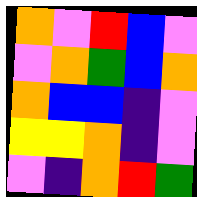[["orange", "violet", "red", "blue", "violet"], ["violet", "orange", "green", "blue", "orange"], ["orange", "blue", "blue", "indigo", "violet"], ["yellow", "yellow", "orange", "indigo", "violet"], ["violet", "indigo", "orange", "red", "green"]]